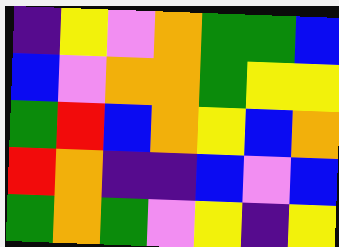[["indigo", "yellow", "violet", "orange", "green", "green", "blue"], ["blue", "violet", "orange", "orange", "green", "yellow", "yellow"], ["green", "red", "blue", "orange", "yellow", "blue", "orange"], ["red", "orange", "indigo", "indigo", "blue", "violet", "blue"], ["green", "orange", "green", "violet", "yellow", "indigo", "yellow"]]